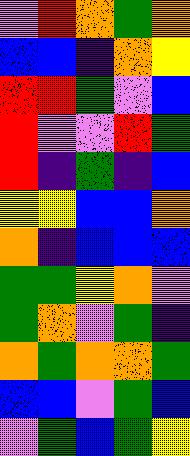[["violet", "red", "orange", "green", "orange"], ["blue", "blue", "indigo", "orange", "yellow"], ["red", "red", "green", "violet", "blue"], ["red", "violet", "violet", "red", "green"], ["red", "indigo", "green", "indigo", "blue"], ["yellow", "yellow", "blue", "blue", "orange"], ["orange", "indigo", "blue", "blue", "blue"], ["green", "green", "yellow", "orange", "violet"], ["green", "orange", "violet", "green", "indigo"], ["orange", "green", "orange", "orange", "green"], ["blue", "blue", "violet", "green", "blue"], ["violet", "green", "blue", "green", "yellow"]]